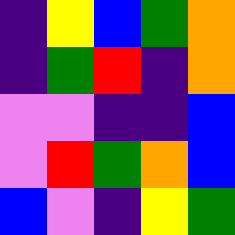[["indigo", "yellow", "blue", "green", "orange"], ["indigo", "green", "red", "indigo", "orange"], ["violet", "violet", "indigo", "indigo", "blue"], ["violet", "red", "green", "orange", "blue"], ["blue", "violet", "indigo", "yellow", "green"]]